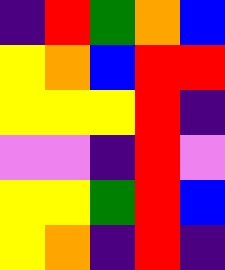[["indigo", "red", "green", "orange", "blue"], ["yellow", "orange", "blue", "red", "red"], ["yellow", "yellow", "yellow", "red", "indigo"], ["violet", "violet", "indigo", "red", "violet"], ["yellow", "yellow", "green", "red", "blue"], ["yellow", "orange", "indigo", "red", "indigo"]]